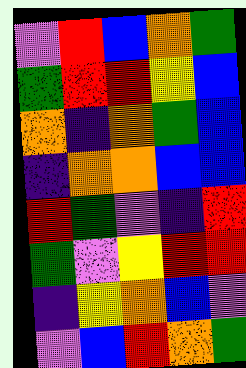[["violet", "red", "blue", "orange", "green"], ["green", "red", "red", "yellow", "blue"], ["orange", "indigo", "orange", "green", "blue"], ["indigo", "orange", "orange", "blue", "blue"], ["red", "green", "violet", "indigo", "red"], ["green", "violet", "yellow", "red", "red"], ["indigo", "yellow", "orange", "blue", "violet"], ["violet", "blue", "red", "orange", "green"]]